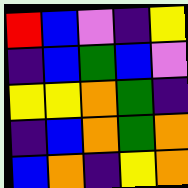[["red", "blue", "violet", "indigo", "yellow"], ["indigo", "blue", "green", "blue", "violet"], ["yellow", "yellow", "orange", "green", "indigo"], ["indigo", "blue", "orange", "green", "orange"], ["blue", "orange", "indigo", "yellow", "orange"]]